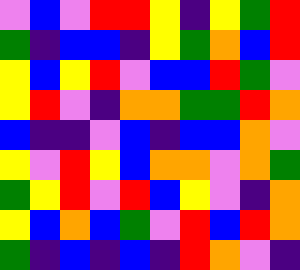[["violet", "blue", "violet", "red", "red", "yellow", "indigo", "yellow", "green", "red"], ["green", "indigo", "blue", "blue", "indigo", "yellow", "green", "orange", "blue", "red"], ["yellow", "blue", "yellow", "red", "violet", "blue", "blue", "red", "green", "violet"], ["yellow", "red", "violet", "indigo", "orange", "orange", "green", "green", "red", "orange"], ["blue", "indigo", "indigo", "violet", "blue", "indigo", "blue", "blue", "orange", "violet"], ["yellow", "violet", "red", "yellow", "blue", "orange", "orange", "violet", "orange", "green"], ["green", "yellow", "red", "violet", "red", "blue", "yellow", "violet", "indigo", "orange"], ["yellow", "blue", "orange", "blue", "green", "violet", "red", "blue", "red", "orange"], ["green", "indigo", "blue", "indigo", "blue", "indigo", "red", "orange", "violet", "indigo"]]